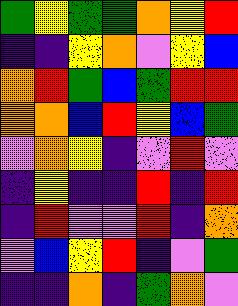[["green", "yellow", "green", "green", "orange", "yellow", "red"], ["indigo", "indigo", "yellow", "orange", "violet", "yellow", "blue"], ["orange", "red", "green", "blue", "green", "red", "red"], ["orange", "orange", "blue", "red", "yellow", "blue", "green"], ["violet", "orange", "yellow", "indigo", "violet", "red", "violet"], ["indigo", "yellow", "indigo", "indigo", "red", "indigo", "red"], ["indigo", "red", "violet", "violet", "red", "indigo", "orange"], ["violet", "blue", "yellow", "red", "indigo", "violet", "green"], ["indigo", "indigo", "orange", "indigo", "green", "orange", "violet"]]